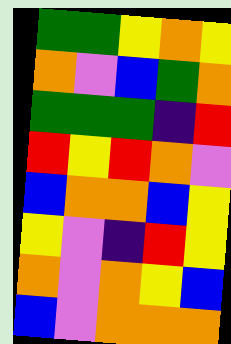[["green", "green", "yellow", "orange", "yellow"], ["orange", "violet", "blue", "green", "orange"], ["green", "green", "green", "indigo", "red"], ["red", "yellow", "red", "orange", "violet"], ["blue", "orange", "orange", "blue", "yellow"], ["yellow", "violet", "indigo", "red", "yellow"], ["orange", "violet", "orange", "yellow", "blue"], ["blue", "violet", "orange", "orange", "orange"]]